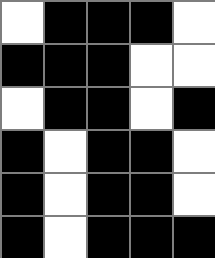[["white", "black", "black", "black", "white"], ["black", "black", "black", "white", "white"], ["white", "black", "black", "white", "black"], ["black", "white", "black", "black", "white"], ["black", "white", "black", "black", "white"], ["black", "white", "black", "black", "black"]]